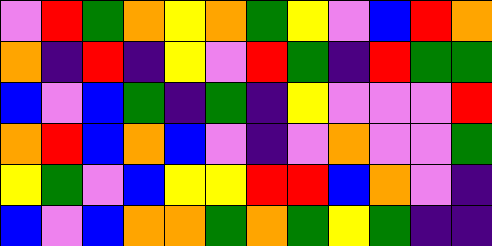[["violet", "red", "green", "orange", "yellow", "orange", "green", "yellow", "violet", "blue", "red", "orange"], ["orange", "indigo", "red", "indigo", "yellow", "violet", "red", "green", "indigo", "red", "green", "green"], ["blue", "violet", "blue", "green", "indigo", "green", "indigo", "yellow", "violet", "violet", "violet", "red"], ["orange", "red", "blue", "orange", "blue", "violet", "indigo", "violet", "orange", "violet", "violet", "green"], ["yellow", "green", "violet", "blue", "yellow", "yellow", "red", "red", "blue", "orange", "violet", "indigo"], ["blue", "violet", "blue", "orange", "orange", "green", "orange", "green", "yellow", "green", "indigo", "indigo"]]